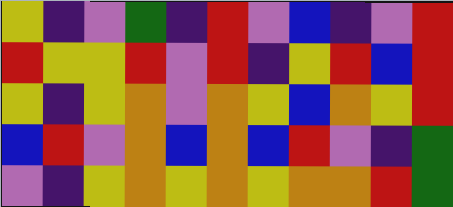[["yellow", "indigo", "violet", "green", "indigo", "red", "violet", "blue", "indigo", "violet", "red"], ["red", "yellow", "yellow", "red", "violet", "red", "indigo", "yellow", "red", "blue", "red"], ["yellow", "indigo", "yellow", "orange", "violet", "orange", "yellow", "blue", "orange", "yellow", "red"], ["blue", "red", "violet", "orange", "blue", "orange", "blue", "red", "violet", "indigo", "green"], ["violet", "indigo", "yellow", "orange", "yellow", "orange", "yellow", "orange", "orange", "red", "green"]]